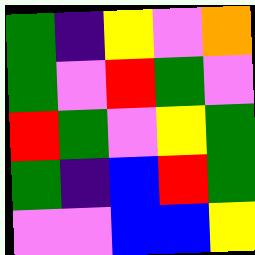[["green", "indigo", "yellow", "violet", "orange"], ["green", "violet", "red", "green", "violet"], ["red", "green", "violet", "yellow", "green"], ["green", "indigo", "blue", "red", "green"], ["violet", "violet", "blue", "blue", "yellow"]]